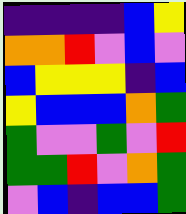[["indigo", "indigo", "indigo", "indigo", "blue", "yellow"], ["orange", "orange", "red", "violet", "blue", "violet"], ["blue", "yellow", "yellow", "yellow", "indigo", "blue"], ["yellow", "blue", "blue", "blue", "orange", "green"], ["green", "violet", "violet", "green", "violet", "red"], ["green", "green", "red", "violet", "orange", "green"], ["violet", "blue", "indigo", "blue", "blue", "green"]]